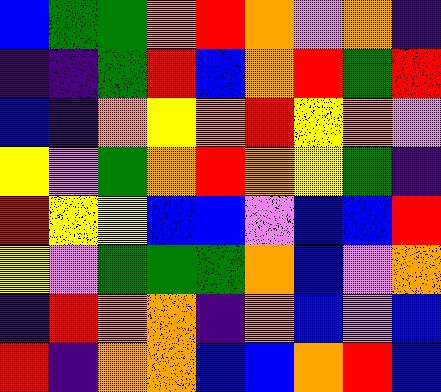[["blue", "green", "green", "orange", "red", "orange", "violet", "orange", "indigo"], ["indigo", "indigo", "green", "red", "blue", "orange", "red", "green", "red"], ["blue", "indigo", "orange", "yellow", "orange", "red", "yellow", "orange", "violet"], ["yellow", "violet", "green", "orange", "red", "orange", "yellow", "green", "indigo"], ["red", "yellow", "yellow", "blue", "blue", "violet", "blue", "blue", "red"], ["yellow", "violet", "green", "green", "green", "orange", "blue", "violet", "orange"], ["indigo", "red", "orange", "orange", "indigo", "orange", "blue", "violet", "blue"], ["red", "indigo", "orange", "orange", "blue", "blue", "orange", "red", "blue"]]